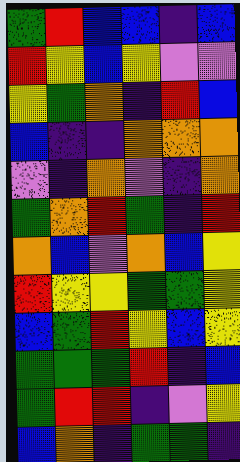[["green", "red", "blue", "blue", "indigo", "blue"], ["red", "yellow", "blue", "yellow", "violet", "violet"], ["yellow", "green", "orange", "indigo", "red", "blue"], ["blue", "indigo", "indigo", "orange", "orange", "orange"], ["violet", "indigo", "orange", "violet", "indigo", "orange"], ["green", "orange", "red", "green", "indigo", "red"], ["orange", "blue", "violet", "orange", "blue", "yellow"], ["red", "yellow", "yellow", "green", "green", "yellow"], ["blue", "green", "red", "yellow", "blue", "yellow"], ["green", "green", "green", "red", "indigo", "blue"], ["green", "red", "red", "indigo", "violet", "yellow"], ["blue", "orange", "indigo", "green", "green", "indigo"]]